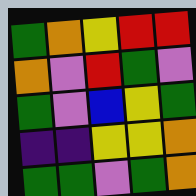[["green", "orange", "yellow", "red", "red"], ["orange", "violet", "red", "green", "violet"], ["green", "violet", "blue", "yellow", "green"], ["indigo", "indigo", "yellow", "yellow", "orange"], ["green", "green", "violet", "green", "orange"]]